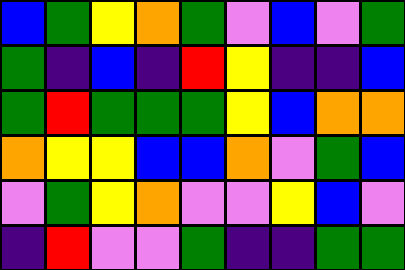[["blue", "green", "yellow", "orange", "green", "violet", "blue", "violet", "green"], ["green", "indigo", "blue", "indigo", "red", "yellow", "indigo", "indigo", "blue"], ["green", "red", "green", "green", "green", "yellow", "blue", "orange", "orange"], ["orange", "yellow", "yellow", "blue", "blue", "orange", "violet", "green", "blue"], ["violet", "green", "yellow", "orange", "violet", "violet", "yellow", "blue", "violet"], ["indigo", "red", "violet", "violet", "green", "indigo", "indigo", "green", "green"]]